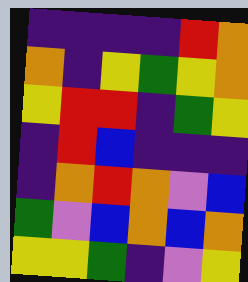[["indigo", "indigo", "indigo", "indigo", "red", "orange"], ["orange", "indigo", "yellow", "green", "yellow", "orange"], ["yellow", "red", "red", "indigo", "green", "yellow"], ["indigo", "red", "blue", "indigo", "indigo", "indigo"], ["indigo", "orange", "red", "orange", "violet", "blue"], ["green", "violet", "blue", "orange", "blue", "orange"], ["yellow", "yellow", "green", "indigo", "violet", "yellow"]]